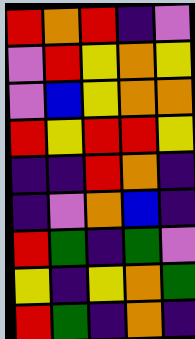[["red", "orange", "red", "indigo", "violet"], ["violet", "red", "yellow", "orange", "yellow"], ["violet", "blue", "yellow", "orange", "orange"], ["red", "yellow", "red", "red", "yellow"], ["indigo", "indigo", "red", "orange", "indigo"], ["indigo", "violet", "orange", "blue", "indigo"], ["red", "green", "indigo", "green", "violet"], ["yellow", "indigo", "yellow", "orange", "green"], ["red", "green", "indigo", "orange", "indigo"]]